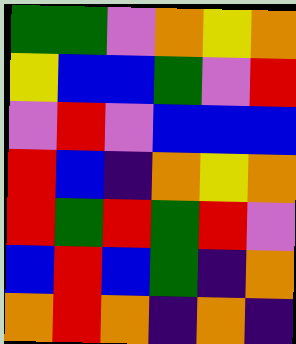[["green", "green", "violet", "orange", "yellow", "orange"], ["yellow", "blue", "blue", "green", "violet", "red"], ["violet", "red", "violet", "blue", "blue", "blue"], ["red", "blue", "indigo", "orange", "yellow", "orange"], ["red", "green", "red", "green", "red", "violet"], ["blue", "red", "blue", "green", "indigo", "orange"], ["orange", "red", "orange", "indigo", "orange", "indigo"]]